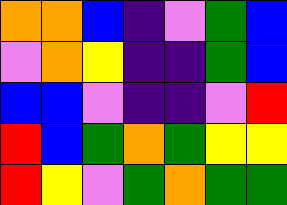[["orange", "orange", "blue", "indigo", "violet", "green", "blue"], ["violet", "orange", "yellow", "indigo", "indigo", "green", "blue"], ["blue", "blue", "violet", "indigo", "indigo", "violet", "red"], ["red", "blue", "green", "orange", "green", "yellow", "yellow"], ["red", "yellow", "violet", "green", "orange", "green", "green"]]